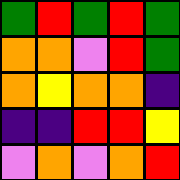[["green", "red", "green", "red", "green"], ["orange", "orange", "violet", "red", "green"], ["orange", "yellow", "orange", "orange", "indigo"], ["indigo", "indigo", "red", "red", "yellow"], ["violet", "orange", "violet", "orange", "red"]]